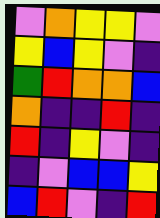[["violet", "orange", "yellow", "yellow", "violet"], ["yellow", "blue", "yellow", "violet", "indigo"], ["green", "red", "orange", "orange", "blue"], ["orange", "indigo", "indigo", "red", "indigo"], ["red", "indigo", "yellow", "violet", "indigo"], ["indigo", "violet", "blue", "blue", "yellow"], ["blue", "red", "violet", "indigo", "red"]]